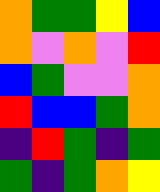[["orange", "green", "green", "yellow", "blue"], ["orange", "violet", "orange", "violet", "red"], ["blue", "green", "violet", "violet", "orange"], ["red", "blue", "blue", "green", "orange"], ["indigo", "red", "green", "indigo", "green"], ["green", "indigo", "green", "orange", "yellow"]]